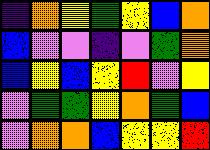[["indigo", "orange", "yellow", "green", "yellow", "blue", "orange"], ["blue", "violet", "violet", "indigo", "violet", "green", "orange"], ["blue", "yellow", "blue", "yellow", "red", "violet", "yellow"], ["violet", "green", "green", "yellow", "orange", "green", "blue"], ["violet", "orange", "orange", "blue", "yellow", "yellow", "red"]]